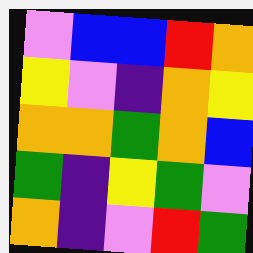[["violet", "blue", "blue", "red", "orange"], ["yellow", "violet", "indigo", "orange", "yellow"], ["orange", "orange", "green", "orange", "blue"], ["green", "indigo", "yellow", "green", "violet"], ["orange", "indigo", "violet", "red", "green"]]